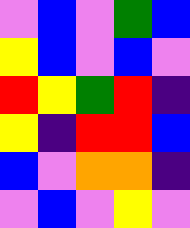[["violet", "blue", "violet", "green", "blue"], ["yellow", "blue", "violet", "blue", "violet"], ["red", "yellow", "green", "red", "indigo"], ["yellow", "indigo", "red", "red", "blue"], ["blue", "violet", "orange", "orange", "indigo"], ["violet", "blue", "violet", "yellow", "violet"]]